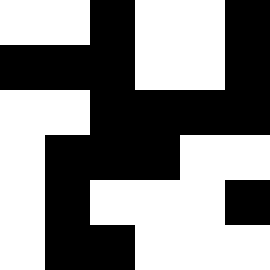[["white", "white", "black", "white", "white", "black"], ["black", "black", "black", "white", "white", "black"], ["white", "white", "black", "black", "black", "black"], ["white", "black", "black", "black", "white", "white"], ["white", "black", "white", "white", "white", "black"], ["white", "black", "black", "white", "white", "white"]]